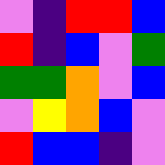[["violet", "indigo", "red", "red", "blue"], ["red", "indigo", "blue", "violet", "green"], ["green", "green", "orange", "violet", "blue"], ["violet", "yellow", "orange", "blue", "violet"], ["red", "blue", "blue", "indigo", "violet"]]